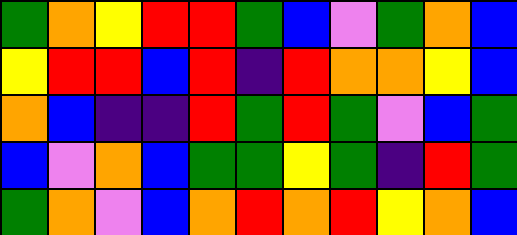[["green", "orange", "yellow", "red", "red", "green", "blue", "violet", "green", "orange", "blue"], ["yellow", "red", "red", "blue", "red", "indigo", "red", "orange", "orange", "yellow", "blue"], ["orange", "blue", "indigo", "indigo", "red", "green", "red", "green", "violet", "blue", "green"], ["blue", "violet", "orange", "blue", "green", "green", "yellow", "green", "indigo", "red", "green"], ["green", "orange", "violet", "blue", "orange", "red", "orange", "red", "yellow", "orange", "blue"]]